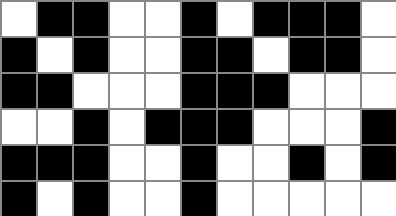[["white", "black", "black", "white", "white", "black", "white", "black", "black", "black", "white"], ["black", "white", "black", "white", "white", "black", "black", "white", "black", "black", "white"], ["black", "black", "white", "white", "white", "black", "black", "black", "white", "white", "white"], ["white", "white", "black", "white", "black", "black", "black", "white", "white", "white", "black"], ["black", "black", "black", "white", "white", "black", "white", "white", "black", "white", "black"], ["black", "white", "black", "white", "white", "black", "white", "white", "white", "white", "white"]]